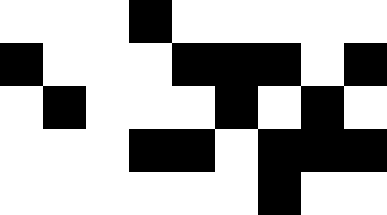[["white", "white", "white", "black", "white", "white", "white", "white", "white"], ["black", "white", "white", "white", "black", "black", "black", "white", "black"], ["white", "black", "white", "white", "white", "black", "white", "black", "white"], ["white", "white", "white", "black", "black", "white", "black", "black", "black"], ["white", "white", "white", "white", "white", "white", "black", "white", "white"]]